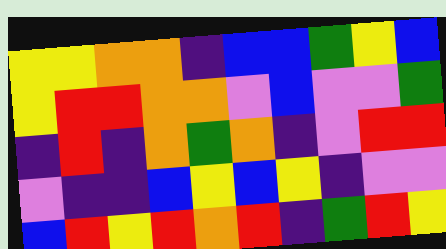[["yellow", "yellow", "orange", "orange", "indigo", "blue", "blue", "green", "yellow", "blue"], ["yellow", "red", "red", "orange", "orange", "violet", "blue", "violet", "violet", "green"], ["indigo", "red", "indigo", "orange", "green", "orange", "indigo", "violet", "red", "red"], ["violet", "indigo", "indigo", "blue", "yellow", "blue", "yellow", "indigo", "violet", "violet"], ["blue", "red", "yellow", "red", "orange", "red", "indigo", "green", "red", "yellow"]]